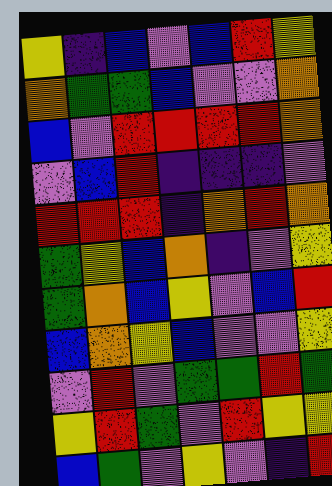[["yellow", "indigo", "blue", "violet", "blue", "red", "yellow"], ["orange", "green", "green", "blue", "violet", "violet", "orange"], ["blue", "violet", "red", "red", "red", "red", "orange"], ["violet", "blue", "red", "indigo", "indigo", "indigo", "violet"], ["red", "red", "red", "indigo", "orange", "red", "orange"], ["green", "yellow", "blue", "orange", "indigo", "violet", "yellow"], ["green", "orange", "blue", "yellow", "violet", "blue", "red"], ["blue", "orange", "yellow", "blue", "violet", "violet", "yellow"], ["violet", "red", "violet", "green", "green", "red", "green"], ["yellow", "red", "green", "violet", "red", "yellow", "yellow"], ["blue", "green", "violet", "yellow", "violet", "indigo", "red"]]